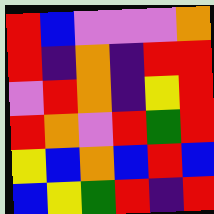[["red", "blue", "violet", "violet", "violet", "orange"], ["red", "indigo", "orange", "indigo", "red", "red"], ["violet", "red", "orange", "indigo", "yellow", "red"], ["red", "orange", "violet", "red", "green", "red"], ["yellow", "blue", "orange", "blue", "red", "blue"], ["blue", "yellow", "green", "red", "indigo", "red"]]